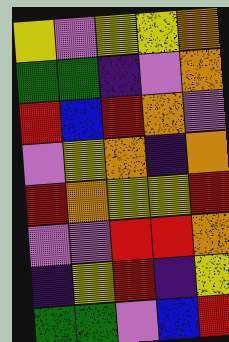[["yellow", "violet", "yellow", "yellow", "orange"], ["green", "green", "indigo", "violet", "orange"], ["red", "blue", "red", "orange", "violet"], ["violet", "yellow", "orange", "indigo", "orange"], ["red", "orange", "yellow", "yellow", "red"], ["violet", "violet", "red", "red", "orange"], ["indigo", "yellow", "red", "indigo", "yellow"], ["green", "green", "violet", "blue", "red"]]